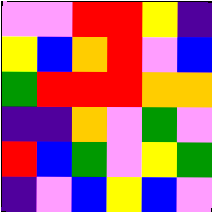[["violet", "violet", "red", "red", "yellow", "indigo"], ["yellow", "blue", "orange", "red", "violet", "blue"], ["green", "red", "red", "red", "orange", "orange"], ["indigo", "indigo", "orange", "violet", "green", "violet"], ["red", "blue", "green", "violet", "yellow", "green"], ["indigo", "violet", "blue", "yellow", "blue", "violet"]]